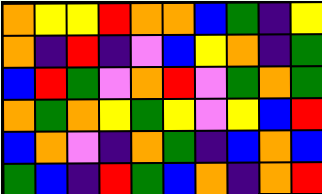[["orange", "yellow", "yellow", "red", "orange", "orange", "blue", "green", "indigo", "yellow"], ["orange", "indigo", "red", "indigo", "violet", "blue", "yellow", "orange", "indigo", "green"], ["blue", "red", "green", "violet", "orange", "red", "violet", "green", "orange", "green"], ["orange", "green", "orange", "yellow", "green", "yellow", "violet", "yellow", "blue", "red"], ["blue", "orange", "violet", "indigo", "orange", "green", "indigo", "blue", "orange", "blue"], ["green", "blue", "indigo", "red", "green", "blue", "orange", "indigo", "orange", "red"]]